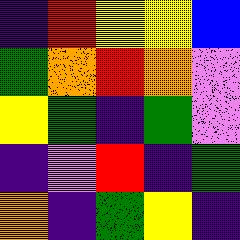[["indigo", "red", "yellow", "yellow", "blue"], ["green", "orange", "red", "orange", "violet"], ["yellow", "green", "indigo", "green", "violet"], ["indigo", "violet", "red", "indigo", "green"], ["orange", "indigo", "green", "yellow", "indigo"]]